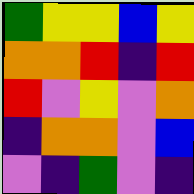[["green", "yellow", "yellow", "blue", "yellow"], ["orange", "orange", "red", "indigo", "red"], ["red", "violet", "yellow", "violet", "orange"], ["indigo", "orange", "orange", "violet", "blue"], ["violet", "indigo", "green", "violet", "indigo"]]